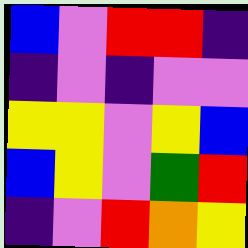[["blue", "violet", "red", "red", "indigo"], ["indigo", "violet", "indigo", "violet", "violet"], ["yellow", "yellow", "violet", "yellow", "blue"], ["blue", "yellow", "violet", "green", "red"], ["indigo", "violet", "red", "orange", "yellow"]]